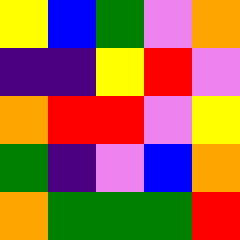[["yellow", "blue", "green", "violet", "orange"], ["indigo", "indigo", "yellow", "red", "violet"], ["orange", "red", "red", "violet", "yellow"], ["green", "indigo", "violet", "blue", "orange"], ["orange", "green", "green", "green", "red"]]